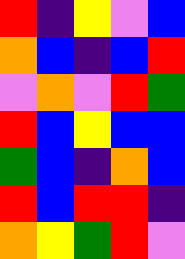[["red", "indigo", "yellow", "violet", "blue"], ["orange", "blue", "indigo", "blue", "red"], ["violet", "orange", "violet", "red", "green"], ["red", "blue", "yellow", "blue", "blue"], ["green", "blue", "indigo", "orange", "blue"], ["red", "blue", "red", "red", "indigo"], ["orange", "yellow", "green", "red", "violet"]]